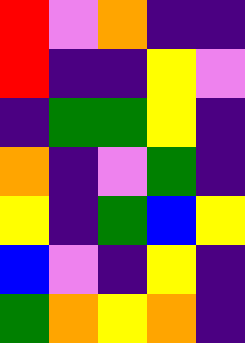[["red", "violet", "orange", "indigo", "indigo"], ["red", "indigo", "indigo", "yellow", "violet"], ["indigo", "green", "green", "yellow", "indigo"], ["orange", "indigo", "violet", "green", "indigo"], ["yellow", "indigo", "green", "blue", "yellow"], ["blue", "violet", "indigo", "yellow", "indigo"], ["green", "orange", "yellow", "orange", "indigo"]]